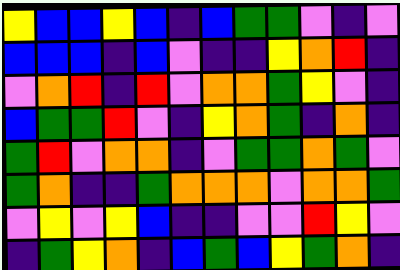[["yellow", "blue", "blue", "yellow", "blue", "indigo", "blue", "green", "green", "violet", "indigo", "violet"], ["blue", "blue", "blue", "indigo", "blue", "violet", "indigo", "indigo", "yellow", "orange", "red", "indigo"], ["violet", "orange", "red", "indigo", "red", "violet", "orange", "orange", "green", "yellow", "violet", "indigo"], ["blue", "green", "green", "red", "violet", "indigo", "yellow", "orange", "green", "indigo", "orange", "indigo"], ["green", "red", "violet", "orange", "orange", "indigo", "violet", "green", "green", "orange", "green", "violet"], ["green", "orange", "indigo", "indigo", "green", "orange", "orange", "orange", "violet", "orange", "orange", "green"], ["violet", "yellow", "violet", "yellow", "blue", "indigo", "indigo", "violet", "violet", "red", "yellow", "violet"], ["indigo", "green", "yellow", "orange", "indigo", "blue", "green", "blue", "yellow", "green", "orange", "indigo"]]